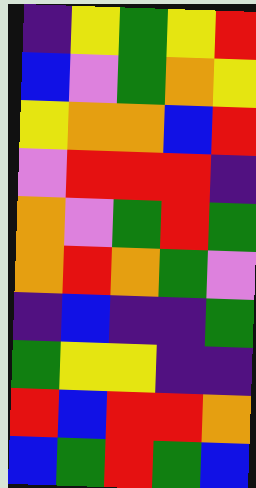[["indigo", "yellow", "green", "yellow", "red"], ["blue", "violet", "green", "orange", "yellow"], ["yellow", "orange", "orange", "blue", "red"], ["violet", "red", "red", "red", "indigo"], ["orange", "violet", "green", "red", "green"], ["orange", "red", "orange", "green", "violet"], ["indigo", "blue", "indigo", "indigo", "green"], ["green", "yellow", "yellow", "indigo", "indigo"], ["red", "blue", "red", "red", "orange"], ["blue", "green", "red", "green", "blue"]]